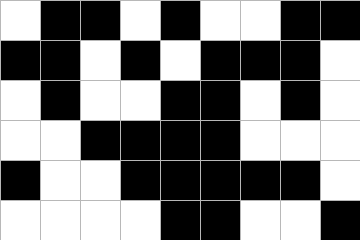[["white", "black", "black", "white", "black", "white", "white", "black", "black"], ["black", "black", "white", "black", "white", "black", "black", "black", "white"], ["white", "black", "white", "white", "black", "black", "white", "black", "white"], ["white", "white", "black", "black", "black", "black", "white", "white", "white"], ["black", "white", "white", "black", "black", "black", "black", "black", "white"], ["white", "white", "white", "white", "black", "black", "white", "white", "black"]]